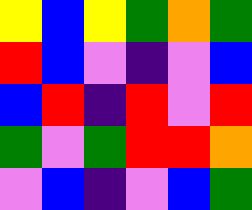[["yellow", "blue", "yellow", "green", "orange", "green"], ["red", "blue", "violet", "indigo", "violet", "blue"], ["blue", "red", "indigo", "red", "violet", "red"], ["green", "violet", "green", "red", "red", "orange"], ["violet", "blue", "indigo", "violet", "blue", "green"]]